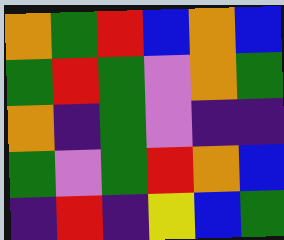[["orange", "green", "red", "blue", "orange", "blue"], ["green", "red", "green", "violet", "orange", "green"], ["orange", "indigo", "green", "violet", "indigo", "indigo"], ["green", "violet", "green", "red", "orange", "blue"], ["indigo", "red", "indigo", "yellow", "blue", "green"]]